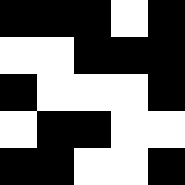[["black", "black", "black", "white", "black"], ["white", "white", "black", "black", "black"], ["black", "white", "white", "white", "black"], ["white", "black", "black", "white", "white"], ["black", "black", "white", "white", "black"]]